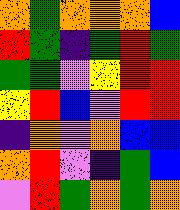[["orange", "green", "orange", "orange", "orange", "blue"], ["red", "green", "indigo", "green", "red", "green"], ["green", "green", "violet", "yellow", "red", "red"], ["yellow", "red", "blue", "violet", "red", "red"], ["indigo", "orange", "violet", "orange", "blue", "blue"], ["orange", "red", "violet", "indigo", "green", "blue"], ["violet", "red", "green", "orange", "green", "orange"]]